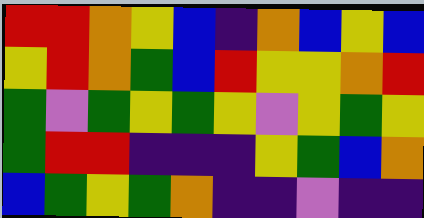[["red", "red", "orange", "yellow", "blue", "indigo", "orange", "blue", "yellow", "blue"], ["yellow", "red", "orange", "green", "blue", "red", "yellow", "yellow", "orange", "red"], ["green", "violet", "green", "yellow", "green", "yellow", "violet", "yellow", "green", "yellow"], ["green", "red", "red", "indigo", "indigo", "indigo", "yellow", "green", "blue", "orange"], ["blue", "green", "yellow", "green", "orange", "indigo", "indigo", "violet", "indigo", "indigo"]]